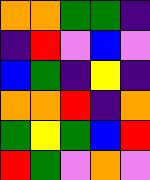[["orange", "orange", "green", "green", "indigo"], ["indigo", "red", "violet", "blue", "violet"], ["blue", "green", "indigo", "yellow", "indigo"], ["orange", "orange", "red", "indigo", "orange"], ["green", "yellow", "green", "blue", "red"], ["red", "green", "violet", "orange", "violet"]]